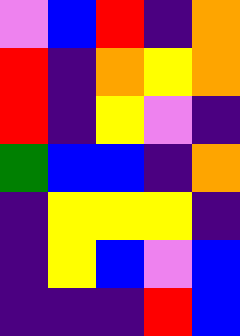[["violet", "blue", "red", "indigo", "orange"], ["red", "indigo", "orange", "yellow", "orange"], ["red", "indigo", "yellow", "violet", "indigo"], ["green", "blue", "blue", "indigo", "orange"], ["indigo", "yellow", "yellow", "yellow", "indigo"], ["indigo", "yellow", "blue", "violet", "blue"], ["indigo", "indigo", "indigo", "red", "blue"]]